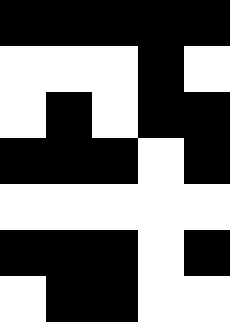[["black", "black", "black", "black", "black"], ["white", "white", "white", "black", "white"], ["white", "black", "white", "black", "black"], ["black", "black", "black", "white", "black"], ["white", "white", "white", "white", "white"], ["black", "black", "black", "white", "black"], ["white", "black", "black", "white", "white"]]